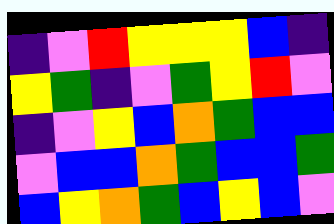[["indigo", "violet", "red", "yellow", "yellow", "yellow", "blue", "indigo"], ["yellow", "green", "indigo", "violet", "green", "yellow", "red", "violet"], ["indigo", "violet", "yellow", "blue", "orange", "green", "blue", "blue"], ["violet", "blue", "blue", "orange", "green", "blue", "blue", "green"], ["blue", "yellow", "orange", "green", "blue", "yellow", "blue", "violet"]]